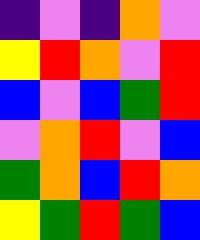[["indigo", "violet", "indigo", "orange", "violet"], ["yellow", "red", "orange", "violet", "red"], ["blue", "violet", "blue", "green", "red"], ["violet", "orange", "red", "violet", "blue"], ["green", "orange", "blue", "red", "orange"], ["yellow", "green", "red", "green", "blue"]]